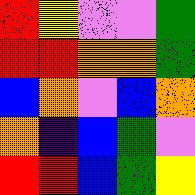[["red", "yellow", "violet", "violet", "green"], ["red", "red", "orange", "orange", "green"], ["blue", "orange", "violet", "blue", "orange"], ["orange", "indigo", "blue", "green", "violet"], ["red", "red", "blue", "green", "yellow"]]